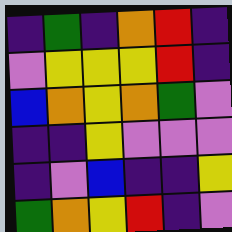[["indigo", "green", "indigo", "orange", "red", "indigo"], ["violet", "yellow", "yellow", "yellow", "red", "indigo"], ["blue", "orange", "yellow", "orange", "green", "violet"], ["indigo", "indigo", "yellow", "violet", "violet", "violet"], ["indigo", "violet", "blue", "indigo", "indigo", "yellow"], ["green", "orange", "yellow", "red", "indigo", "violet"]]